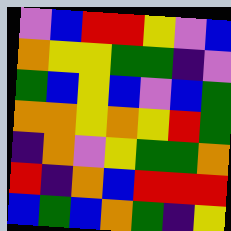[["violet", "blue", "red", "red", "yellow", "violet", "blue"], ["orange", "yellow", "yellow", "green", "green", "indigo", "violet"], ["green", "blue", "yellow", "blue", "violet", "blue", "green"], ["orange", "orange", "yellow", "orange", "yellow", "red", "green"], ["indigo", "orange", "violet", "yellow", "green", "green", "orange"], ["red", "indigo", "orange", "blue", "red", "red", "red"], ["blue", "green", "blue", "orange", "green", "indigo", "yellow"]]